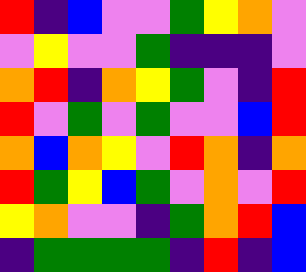[["red", "indigo", "blue", "violet", "violet", "green", "yellow", "orange", "violet"], ["violet", "yellow", "violet", "violet", "green", "indigo", "indigo", "indigo", "violet"], ["orange", "red", "indigo", "orange", "yellow", "green", "violet", "indigo", "red"], ["red", "violet", "green", "violet", "green", "violet", "violet", "blue", "red"], ["orange", "blue", "orange", "yellow", "violet", "red", "orange", "indigo", "orange"], ["red", "green", "yellow", "blue", "green", "violet", "orange", "violet", "red"], ["yellow", "orange", "violet", "violet", "indigo", "green", "orange", "red", "blue"], ["indigo", "green", "green", "green", "green", "indigo", "red", "indigo", "blue"]]